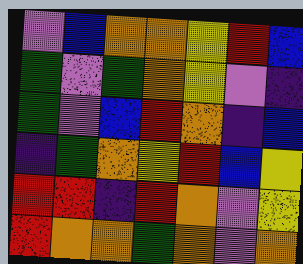[["violet", "blue", "orange", "orange", "yellow", "red", "blue"], ["green", "violet", "green", "orange", "yellow", "violet", "indigo"], ["green", "violet", "blue", "red", "orange", "indigo", "blue"], ["indigo", "green", "orange", "yellow", "red", "blue", "yellow"], ["red", "red", "indigo", "red", "orange", "violet", "yellow"], ["red", "orange", "orange", "green", "orange", "violet", "orange"]]